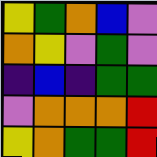[["yellow", "green", "orange", "blue", "violet"], ["orange", "yellow", "violet", "green", "violet"], ["indigo", "blue", "indigo", "green", "green"], ["violet", "orange", "orange", "orange", "red"], ["yellow", "orange", "green", "green", "red"]]